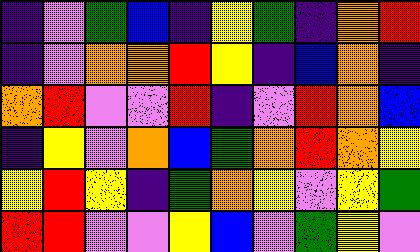[["indigo", "violet", "green", "blue", "indigo", "yellow", "green", "indigo", "orange", "red"], ["indigo", "violet", "orange", "orange", "red", "yellow", "indigo", "blue", "orange", "indigo"], ["orange", "red", "violet", "violet", "red", "indigo", "violet", "red", "orange", "blue"], ["indigo", "yellow", "violet", "orange", "blue", "green", "orange", "red", "orange", "yellow"], ["yellow", "red", "yellow", "indigo", "green", "orange", "yellow", "violet", "yellow", "green"], ["red", "red", "violet", "violet", "yellow", "blue", "violet", "green", "yellow", "violet"]]